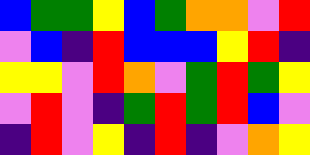[["blue", "green", "green", "yellow", "blue", "green", "orange", "orange", "violet", "red"], ["violet", "blue", "indigo", "red", "blue", "blue", "blue", "yellow", "red", "indigo"], ["yellow", "yellow", "violet", "red", "orange", "violet", "green", "red", "green", "yellow"], ["violet", "red", "violet", "indigo", "green", "red", "green", "red", "blue", "violet"], ["indigo", "red", "violet", "yellow", "indigo", "red", "indigo", "violet", "orange", "yellow"]]